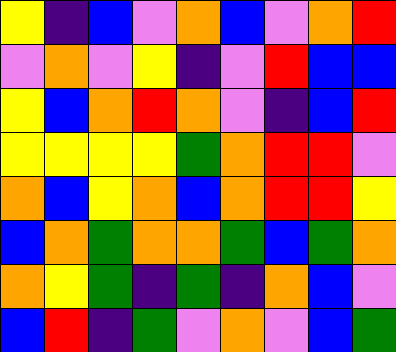[["yellow", "indigo", "blue", "violet", "orange", "blue", "violet", "orange", "red"], ["violet", "orange", "violet", "yellow", "indigo", "violet", "red", "blue", "blue"], ["yellow", "blue", "orange", "red", "orange", "violet", "indigo", "blue", "red"], ["yellow", "yellow", "yellow", "yellow", "green", "orange", "red", "red", "violet"], ["orange", "blue", "yellow", "orange", "blue", "orange", "red", "red", "yellow"], ["blue", "orange", "green", "orange", "orange", "green", "blue", "green", "orange"], ["orange", "yellow", "green", "indigo", "green", "indigo", "orange", "blue", "violet"], ["blue", "red", "indigo", "green", "violet", "orange", "violet", "blue", "green"]]